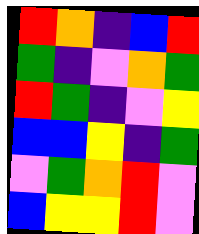[["red", "orange", "indigo", "blue", "red"], ["green", "indigo", "violet", "orange", "green"], ["red", "green", "indigo", "violet", "yellow"], ["blue", "blue", "yellow", "indigo", "green"], ["violet", "green", "orange", "red", "violet"], ["blue", "yellow", "yellow", "red", "violet"]]